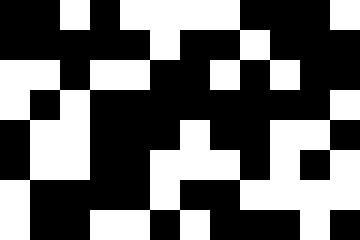[["black", "black", "white", "black", "white", "white", "white", "white", "black", "black", "black", "white"], ["black", "black", "black", "black", "black", "white", "black", "black", "white", "black", "black", "black"], ["white", "white", "black", "white", "white", "black", "black", "white", "black", "white", "black", "black"], ["white", "black", "white", "black", "black", "black", "black", "black", "black", "black", "black", "white"], ["black", "white", "white", "black", "black", "black", "white", "black", "black", "white", "white", "black"], ["black", "white", "white", "black", "black", "white", "white", "white", "black", "white", "black", "white"], ["white", "black", "black", "black", "black", "white", "black", "black", "white", "white", "white", "white"], ["white", "black", "black", "white", "white", "black", "white", "black", "black", "black", "white", "black"]]